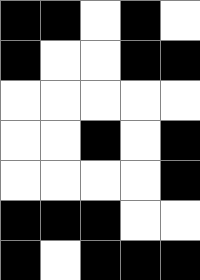[["black", "black", "white", "black", "white"], ["black", "white", "white", "black", "black"], ["white", "white", "white", "white", "white"], ["white", "white", "black", "white", "black"], ["white", "white", "white", "white", "black"], ["black", "black", "black", "white", "white"], ["black", "white", "black", "black", "black"]]